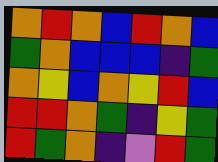[["orange", "red", "orange", "blue", "red", "orange", "blue"], ["green", "orange", "blue", "blue", "blue", "indigo", "green"], ["orange", "yellow", "blue", "orange", "yellow", "red", "blue"], ["red", "red", "orange", "green", "indigo", "yellow", "green"], ["red", "green", "orange", "indigo", "violet", "red", "green"]]